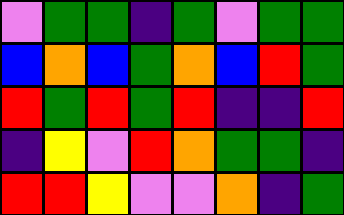[["violet", "green", "green", "indigo", "green", "violet", "green", "green"], ["blue", "orange", "blue", "green", "orange", "blue", "red", "green"], ["red", "green", "red", "green", "red", "indigo", "indigo", "red"], ["indigo", "yellow", "violet", "red", "orange", "green", "green", "indigo"], ["red", "red", "yellow", "violet", "violet", "orange", "indigo", "green"]]